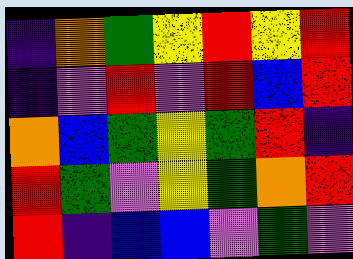[["indigo", "orange", "green", "yellow", "red", "yellow", "red"], ["indigo", "violet", "red", "violet", "red", "blue", "red"], ["orange", "blue", "green", "yellow", "green", "red", "indigo"], ["red", "green", "violet", "yellow", "green", "orange", "red"], ["red", "indigo", "blue", "blue", "violet", "green", "violet"]]